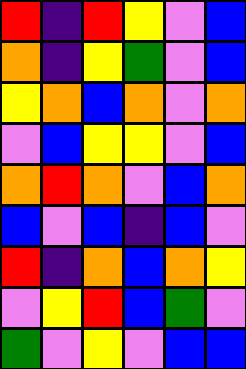[["red", "indigo", "red", "yellow", "violet", "blue"], ["orange", "indigo", "yellow", "green", "violet", "blue"], ["yellow", "orange", "blue", "orange", "violet", "orange"], ["violet", "blue", "yellow", "yellow", "violet", "blue"], ["orange", "red", "orange", "violet", "blue", "orange"], ["blue", "violet", "blue", "indigo", "blue", "violet"], ["red", "indigo", "orange", "blue", "orange", "yellow"], ["violet", "yellow", "red", "blue", "green", "violet"], ["green", "violet", "yellow", "violet", "blue", "blue"]]